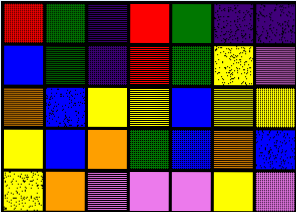[["red", "green", "indigo", "red", "green", "indigo", "indigo"], ["blue", "green", "indigo", "red", "green", "yellow", "violet"], ["orange", "blue", "yellow", "yellow", "blue", "yellow", "yellow"], ["yellow", "blue", "orange", "green", "blue", "orange", "blue"], ["yellow", "orange", "violet", "violet", "violet", "yellow", "violet"]]